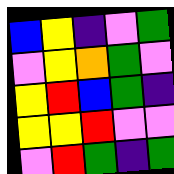[["blue", "yellow", "indigo", "violet", "green"], ["violet", "yellow", "orange", "green", "violet"], ["yellow", "red", "blue", "green", "indigo"], ["yellow", "yellow", "red", "violet", "violet"], ["violet", "red", "green", "indigo", "green"]]